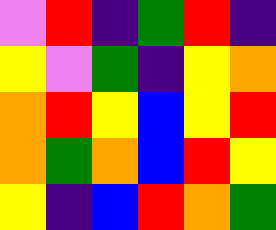[["violet", "red", "indigo", "green", "red", "indigo"], ["yellow", "violet", "green", "indigo", "yellow", "orange"], ["orange", "red", "yellow", "blue", "yellow", "red"], ["orange", "green", "orange", "blue", "red", "yellow"], ["yellow", "indigo", "blue", "red", "orange", "green"]]